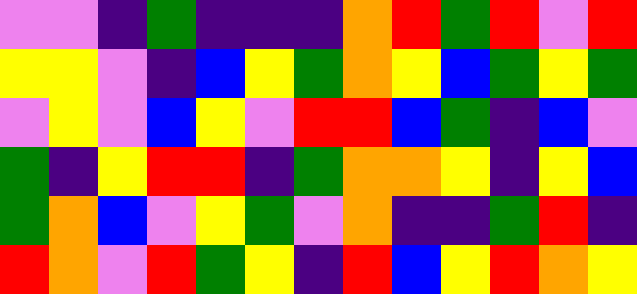[["violet", "violet", "indigo", "green", "indigo", "indigo", "indigo", "orange", "red", "green", "red", "violet", "red"], ["yellow", "yellow", "violet", "indigo", "blue", "yellow", "green", "orange", "yellow", "blue", "green", "yellow", "green"], ["violet", "yellow", "violet", "blue", "yellow", "violet", "red", "red", "blue", "green", "indigo", "blue", "violet"], ["green", "indigo", "yellow", "red", "red", "indigo", "green", "orange", "orange", "yellow", "indigo", "yellow", "blue"], ["green", "orange", "blue", "violet", "yellow", "green", "violet", "orange", "indigo", "indigo", "green", "red", "indigo"], ["red", "orange", "violet", "red", "green", "yellow", "indigo", "red", "blue", "yellow", "red", "orange", "yellow"]]